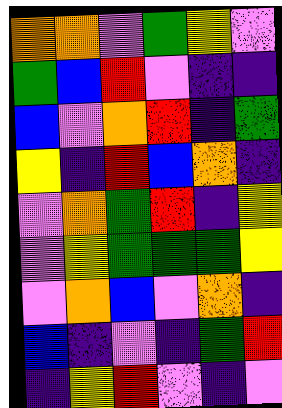[["orange", "orange", "violet", "green", "yellow", "violet"], ["green", "blue", "red", "violet", "indigo", "indigo"], ["blue", "violet", "orange", "red", "indigo", "green"], ["yellow", "indigo", "red", "blue", "orange", "indigo"], ["violet", "orange", "green", "red", "indigo", "yellow"], ["violet", "yellow", "green", "green", "green", "yellow"], ["violet", "orange", "blue", "violet", "orange", "indigo"], ["blue", "indigo", "violet", "indigo", "green", "red"], ["indigo", "yellow", "red", "violet", "indigo", "violet"]]